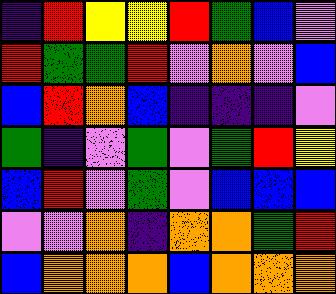[["indigo", "red", "yellow", "yellow", "red", "green", "blue", "violet"], ["red", "green", "green", "red", "violet", "orange", "violet", "blue"], ["blue", "red", "orange", "blue", "indigo", "indigo", "indigo", "violet"], ["green", "indigo", "violet", "green", "violet", "green", "red", "yellow"], ["blue", "red", "violet", "green", "violet", "blue", "blue", "blue"], ["violet", "violet", "orange", "indigo", "orange", "orange", "green", "red"], ["blue", "orange", "orange", "orange", "blue", "orange", "orange", "orange"]]